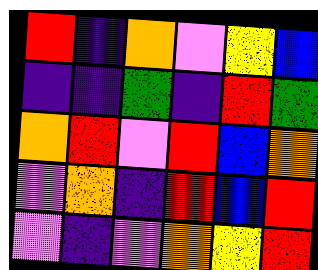[["red", "indigo", "orange", "violet", "yellow", "blue"], ["indigo", "indigo", "green", "indigo", "red", "green"], ["orange", "red", "violet", "red", "blue", "orange"], ["violet", "orange", "indigo", "red", "blue", "red"], ["violet", "indigo", "violet", "orange", "yellow", "red"]]